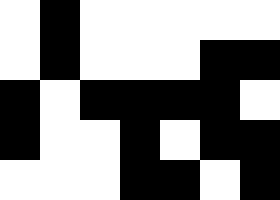[["white", "black", "white", "white", "white", "white", "white"], ["white", "black", "white", "white", "white", "black", "black"], ["black", "white", "black", "black", "black", "black", "white"], ["black", "white", "white", "black", "white", "black", "black"], ["white", "white", "white", "black", "black", "white", "black"]]